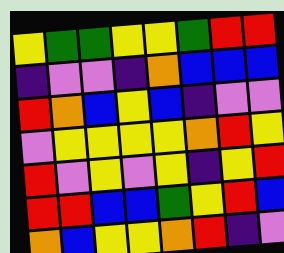[["yellow", "green", "green", "yellow", "yellow", "green", "red", "red"], ["indigo", "violet", "violet", "indigo", "orange", "blue", "blue", "blue"], ["red", "orange", "blue", "yellow", "blue", "indigo", "violet", "violet"], ["violet", "yellow", "yellow", "yellow", "yellow", "orange", "red", "yellow"], ["red", "violet", "yellow", "violet", "yellow", "indigo", "yellow", "red"], ["red", "red", "blue", "blue", "green", "yellow", "red", "blue"], ["orange", "blue", "yellow", "yellow", "orange", "red", "indigo", "violet"]]